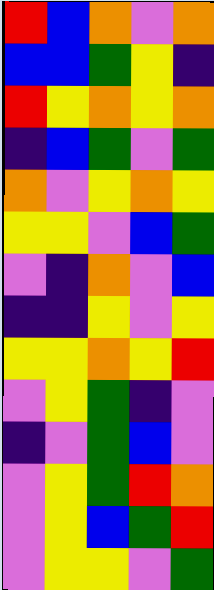[["red", "blue", "orange", "violet", "orange"], ["blue", "blue", "green", "yellow", "indigo"], ["red", "yellow", "orange", "yellow", "orange"], ["indigo", "blue", "green", "violet", "green"], ["orange", "violet", "yellow", "orange", "yellow"], ["yellow", "yellow", "violet", "blue", "green"], ["violet", "indigo", "orange", "violet", "blue"], ["indigo", "indigo", "yellow", "violet", "yellow"], ["yellow", "yellow", "orange", "yellow", "red"], ["violet", "yellow", "green", "indigo", "violet"], ["indigo", "violet", "green", "blue", "violet"], ["violet", "yellow", "green", "red", "orange"], ["violet", "yellow", "blue", "green", "red"], ["violet", "yellow", "yellow", "violet", "green"]]